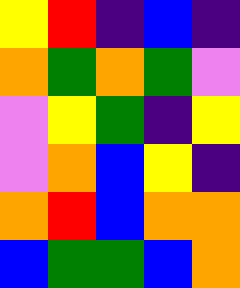[["yellow", "red", "indigo", "blue", "indigo"], ["orange", "green", "orange", "green", "violet"], ["violet", "yellow", "green", "indigo", "yellow"], ["violet", "orange", "blue", "yellow", "indigo"], ["orange", "red", "blue", "orange", "orange"], ["blue", "green", "green", "blue", "orange"]]